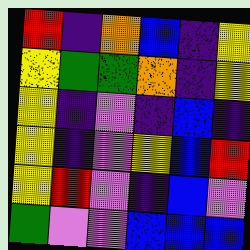[["red", "indigo", "orange", "blue", "indigo", "yellow"], ["yellow", "green", "green", "orange", "indigo", "yellow"], ["yellow", "indigo", "violet", "indigo", "blue", "indigo"], ["yellow", "indigo", "violet", "yellow", "blue", "red"], ["yellow", "red", "violet", "indigo", "blue", "violet"], ["green", "violet", "violet", "blue", "blue", "blue"]]